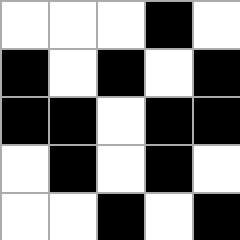[["white", "white", "white", "black", "white"], ["black", "white", "black", "white", "black"], ["black", "black", "white", "black", "black"], ["white", "black", "white", "black", "white"], ["white", "white", "black", "white", "black"]]